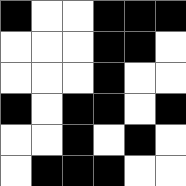[["black", "white", "white", "black", "black", "black"], ["white", "white", "white", "black", "black", "white"], ["white", "white", "white", "black", "white", "white"], ["black", "white", "black", "black", "white", "black"], ["white", "white", "black", "white", "black", "white"], ["white", "black", "black", "black", "white", "white"]]